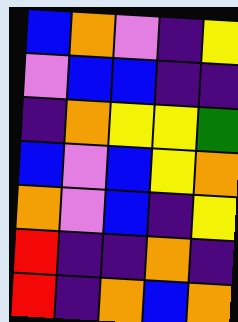[["blue", "orange", "violet", "indigo", "yellow"], ["violet", "blue", "blue", "indigo", "indigo"], ["indigo", "orange", "yellow", "yellow", "green"], ["blue", "violet", "blue", "yellow", "orange"], ["orange", "violet", "blue", "indigo", "yellow"], ["red", "indigo", "indigo", "orange", "indigo"], ["red", "indigo", "orange", "blue", "orange"]]